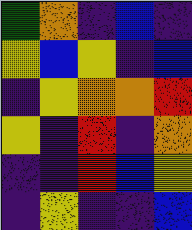[["green", "orange", "indigo", "blue", "indigo"], ["yellow", "blue", "yellow", "indigo", "blue"], ["indigo", "yellow", "orange", "orange", "red"], ["yellow", "indigo", "red", "indigo", "orange"], ["indigo", "indigo", "red", "blue", "yellow"], ["indigo", "yellow", "indigo", "indigo", "blue"]]